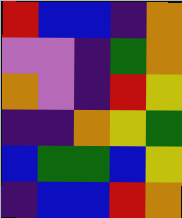[["red", "blue", "blue", "indigo", "orange"], ["violet", "violet", "indigo", "green", "orange"], ["orange", "violet", "indigo", "red", "yellow"], ["indigo", "indigo", "orange", "yellow", "green"], ["blue", "green", "green", "blue", "yellow"], ["indigo", "blue", "blue", "red", "orange"]]